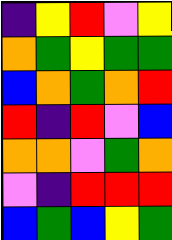[["indigo", "yellow", "red", "violet", "yellow"], ["orange", "green", "yellow", "green", "green"], ["blue", "orange", "green", "orange", "red"], ["red", "indigo", "red", "violet", "blue"], ["orange", "orange", "violet", "green", "orange"], ["violet", "indigo", "red", "red", "red"], ["blue", "green", "blue", "yellow", "green"]]